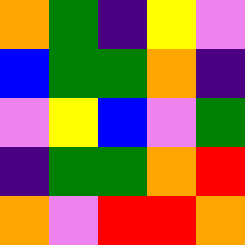[["orange", "green", "indigo", "yellow", "violet"], ["blue", "green", "green", "orange", "indigo"], ["violet", "yellow", "blue", "violet", "green"], ["indigo", "green", "green", "orange", "red"], ["orange", "violet", "red", "red", "orange"]]